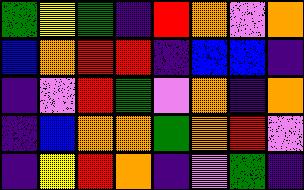[["green", "yellow", "green", "indigo", "red", "orange", "violet", "orange"], ["blue", "orange", "red", "red", "indigo", "blue", "blue", "indigo"], ["indigo", "violet", "red", "green", "violet", "orange", "indigo", "orange"], ["indigo", "blue", "orange", "orange", "green", "orange", "red", "violet"], ["indigo", "yellow", "red", "orange", "indigo", "violet", "green", "indigo"]]